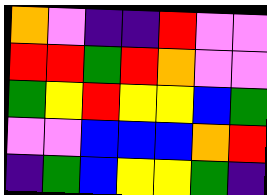[["orange", "violet", "indigo", "indigo", "red", "violet", "violet"], ["red", "red", "green", "red", "orange", "violet", "violet"], ["green", "yellow", "red", "yellow", "yellow", "blue", "green"], ["violet", "violet", "blue", "blue", "blue", "orange", "red"], ["indigo", "green", "blue", "yellow", "yellow", "green", "indigo"]]